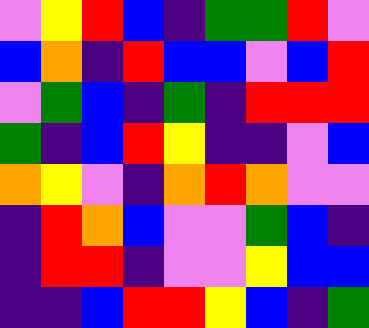[["violet", "yellow", "red", "blue", "indigo", "green", "green", "red", "violet"], ["blue", "orange", "indigo", "red", "blue", "blue", "violet", "blue", "red"], ["violet", "green", "blue", "indigo", "green", "indigo", "red", "red", "red"], ["green", "indigo", "blue", "red", "yellow", "indigo", "indigo", "violet", "blue"], ["orange", "yellow", "violet", "indigo", "orange", "red", "orange", "violet", "violet"], ["indigo", "red", "orange", "blue", "violet", "violet", "green", "blue", "indigo"], ["indigo", "red", "red", "indigo", "violet", "violet", "yellow", "blue", "blue"], ["indigo", "indigo", "blue", "red", "red", "yellow", "blue", "indigo", "green"]]